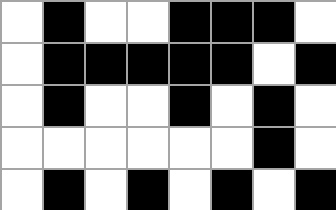[["white", "black", "white", "white", "black", "black", "black", "white"], ["white", "black", "black", "black", "black", "black", "white", "black"], ["white", "black", "white", "white", "black", "white", "black", "white"], ["white", "white", "white", "white", "white", "white", "black", "white"], ["white", "black", "white", "black", "white", "black", "white", "black"]]